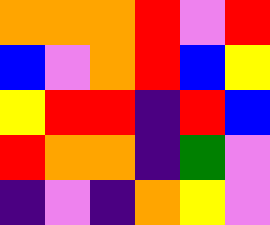[["orange", "orange", "orange", "red", "violet", "red"], ["blue", "violet", "orange", "red", "blue", "yellow"], ["yellow", "red", "red", "indigo", "red", "blue"], ["red", "orange", "orange", "indigo", "green", "violet"], ["indigo", "violet", "indigo", "orange", "yellow", "violet"]]